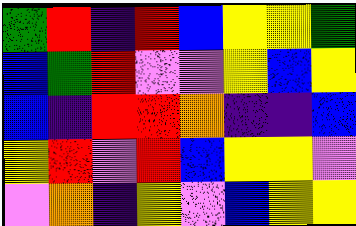[["green", "red", "indigo", "red", "blue", "yellow", "yellow", "green"], ["blue", "green", "red", "violet", "violet", "yellow", "blue", "yellow"], ["blue", "indigo", "red", "red", "orange", "indigo", "indigo", "blue"], ["yellow", "red", "violet", "red", "blue", "yellow", "yellow", "violet"], ["violet", "orange", "indigo", "yellow", "violet", "blue", "yellow", "yellow"]]